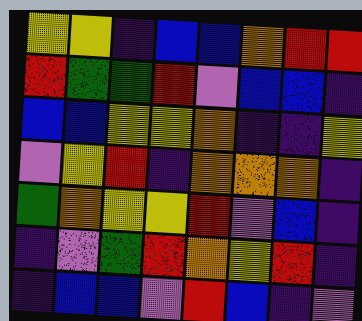[["yellow", "yellow", "indigo", "blue", "blue", "orange", "red", "red"], ["red", "green", "green", "red", "violet", "blue", "blue", "indigo"], ["blue", "blue", "yellow", "yellow", "orange", "indigo", "indigo", "yellow"], ["violet", "yellow", "red", "indigo", "orange", "orange", "orange", "indigo"], ["green", "orange", "yellow", "yellow", "red", "violet", "blue", "indigo"], ["indigo", "violet", "green", "red", "orange", "yellow", "red", "indigo"], ["indigo", "blue", "blue", "violet", "red", "blue", "indigo", "violet"]]